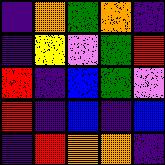[["indigo", "orange", "green", "orange", "indigo"], ["indigo", "yellow", "violet", "green", "red"], ["red", "indigo", "blue", "green", "violet"], ["red", "indigo", "blue", "indigo", "blue"], ["indigo", "red", "orange", "orange", "indigo"]]